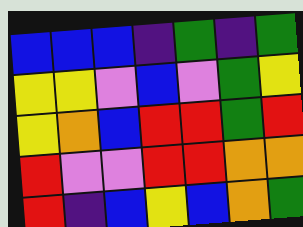[["blue", "blue", "blue", "indigo", "green", "indigo", "green"], ["yellow", "yellow", "violet", "blue", "violet", "green", "yellow"], ["yellow", "orange", "blue", "red", "red", "green", "red"], ["red", "violet", "violet", "red", "red", "orange", "orange"], ["red", "indigo", "blue", "yellow", "blue", "orange", "green"]]